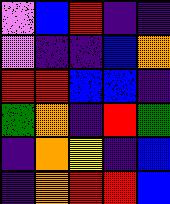[["violet", "blue", "red", "indigo", "indigo"], ["violet", "indigo", "indigo", "blue", "orange"], ["red", "red", "blue", "blue", "indigo"], ["green", "orange", "indigo", "red", "green"], ["indigo", "orange", "yellow", "indigo", "blue"], ["indigo", "orange", "red", "red", "blue"]]